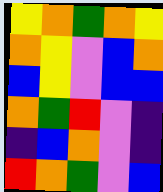[["yellow", "orange", "green", "orange", "yellow"], ["orange", "yellow", "violet", "blue", "orange"], ["blue", "yellow", "violet", "blue", "blue"], ["orange", "green", "red", "violet", "indigo"], ["indigo", "blue", "orange", "violet", "indigo"], ["red", "orange", "green", "violet", "blue"]]